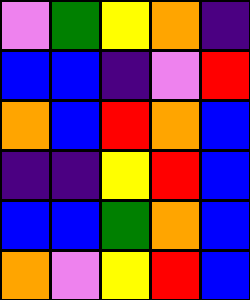[["violet", "green", "yellow", "orange", "indigo"], ["blue", "blue", "indigo", "violet", "red"], ["orange", "blue", "red", "orange", "blue"], ["indigo", "indigo", "yellow", "red", "blue"], ["blue", "blue", "green", "orange", "blue"], ["orange", "violet", "yellow", "red", "blue"]]